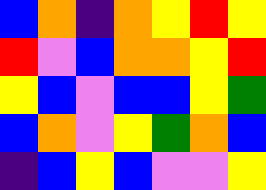[["blue", "orange", "indigo", "orange", "yellow", "red", "yellow"], ["red", "violet", "blue", "orange", "orange", "yellow", "red"], ["yellow", "blue", "violet", "blue", "blue", "yellow", "green"], ["blue", "orange", "violet", "yellow", "green", "orange", "blue"], ["indigo", "blue", "yellow", "blue", "violet", "violet", "yellow"]]